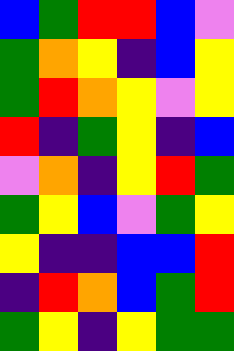[["blue", "green", "red", "red", "blue", "violet"], ["green", "orange", "yellow", "indigo", "blue", "yellow"], ["green", "red", "orange", "yellow", "violet", "yellow"], ["red", "indigo", "green", "yellow", "indigo", "blue"], ["violet", "orange", "indigo", "yellow", "red", "green"], ["green", "yellow", "blue", "violet", "green", "yellow"], ["yellow", "indigo", "indigo", "blue", "blue", "red"], ["indigo", "red", "orange", "blue", "green", "red"], ["green", "yellow", "indigo", "yellow", "green", "green"]]